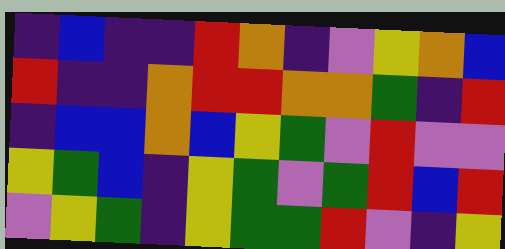[["indigo", "blue", "indigo", "indigo", "red", "orange", "indigo", "violet", "yellow", "orange", "blue"], ["red", "indigo", "indigo", "orange", "red", "red", "orange", "orange", "green", "indigo", "red"], ["indigo", "blue", "blue", "orange", "blue", "yellow", "green", "violet", "red", "violet", "violet"], ["yellow", "green", "blue", "indigo", "yellow", "green", "violet", "green", "red", "blue", "red"], ["violet", "yellow", "green", "indigo", "yellow", "green", "green", "red", "violet", "indigo", "yellow"]]